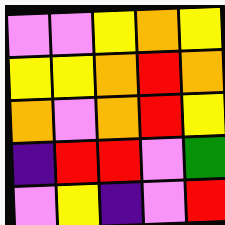[["violet", "violet", "yellow", "orange", "yellow"], ["yellow", "yellow", "orange", "red", "orange"], ["orange", "violet", "orange", "red", "yellow"], ["indigo", "red", "red", "violet", "green"], ["violet", "yellow", "indigo", "violet", "red"]]